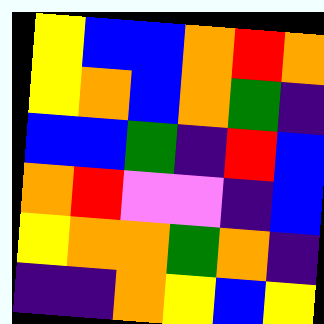[["yellow", "blue", "blue", "orange", "red", "orange"], ["yellow", "orange", "blue", "orange", "green", "indigo"], ["blue", "blue", "green", "indigo", "red", "blue"], ["orange", "red", "violet", "violet", "indigo", "blue"], ["yellow", "orange", "orange", "green", "orange", "indigo"], ["indigo", "indigo", "orange", "yellow", "blue", "yellow"]]